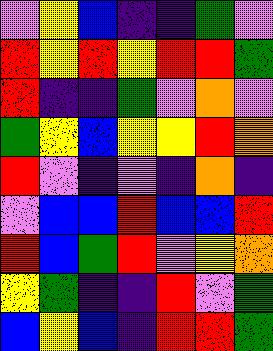[["violet", "yellow", "blue", "indigo", "indigo", "green", "violet"], ["red", "yellow", "red", "yellow", "red", "red", "green"], ["red", "indigo", "indigo", "green", "violet", "orange", "violet"], ["green", "yellow", "blue", "yellow", "yellow", "red", "orange"], ["red", "violet", "indigo", "violet", "indigo", "orange", "indigo"], ["violet", "blue", "blue", "red", "blue", "blue", "red"], ["red", "blue", "green", "red", "violet", "yellow", "orange"], ["yellow", "green", "indigo", "indigo", "red", "violet", "green"], ["blue", "yellow", "blue", "indigo", "red", "red", "green"]]